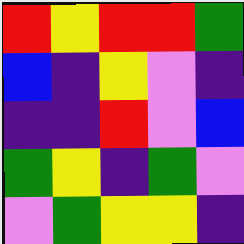[["red", "yellow", "red", "red", "green"], ["blue", "indigo", "yellow", "violet", "indigo"], ["indigo", "indigo", "red", "violet", "blue"], ["green", "yellow", "indigo", "green", "violet"], ["violet", "green", "yellow", "yellow", "indigo"]]